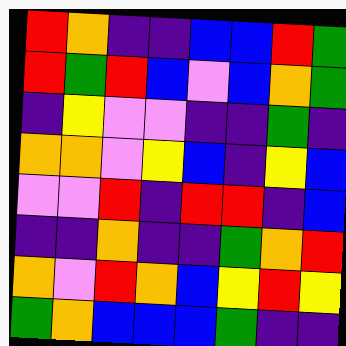[["red", "orange", "indigo", "indigo", "blue", "blue", "red", "green"], ["red", "green", "red", "blue", "violet", "blue", "orange", "green"], ["indigo", "yellow", "violet", "violet", "indigo", "indigo", "green", "indigo"], ["orange", "orange", "violet", "yellow", "blue", "indigo", "yellow", "blue"], ["violet", "violet", "red", "indigo", "red", "red", "indigo", "blue"], ["indigo", "indigo", "orange", "indigo", "indigo", "green", "orange", "red"], ["orange", "violet", "red", "orange", "blue", "yellow", "red", "yellow"], ["green", "orange", "blue", "blue", "blue", "green", "indigo", "indigo"]]